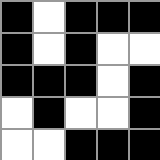[["black", "white", "black", "black", "black"], ["black", "white", "black", "white", "white"], ["black", "black", "black", "white", "black"], ["white", "black", "white", "white", "black"], ["white", "white", "black", "black", "black"]]